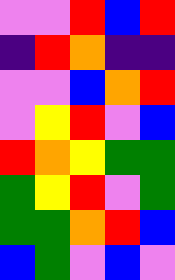[["violet", "violet", "red", "blue", "red"], ["indigo", "red", "orange", "indigo", "indigo"], ["violet", "violet", "blue", "orange", "red"], ["violet", "yellow", "red", "violet", "blue"], ["red", "orange", "yellow", "green", "green"], ["green", "yellow", "red", "violet", "green"], ["green", "green", "orange", "red", "blue"], ["blue", "green", "violet", "blue", "violet"]]